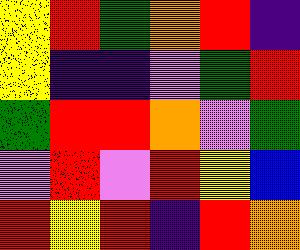[["yellow", "red", "green", "orange", "red", "indigo"], ["yellow", "indigo", "indigo", "violet", "green", "red"], ["green", "red", "red", "orange", "violet", "green"], ["violet", "red", "violet", "red", "yellow", "blue"], ["red", "yellow", "red", "indigo", "red", "orange"]]